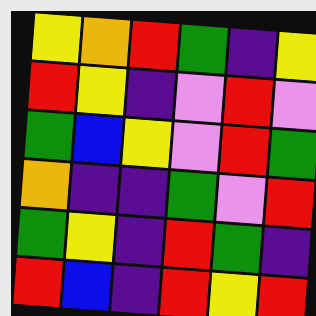[["yellow", "orange", "red", "green", "indigo", "yellow"], ["red", "yellow", "indigo", "violet", "red", "violet"], ["green", "blue", "yellow", "violet", "red", "green"], ["orange", "indigo", "indigo", "green", "violet", "red"], ["green", "yellow", "indigo", "red", "green", "indigo"], ["red", "blue", "indigo", "red", "yellow", "red"]]